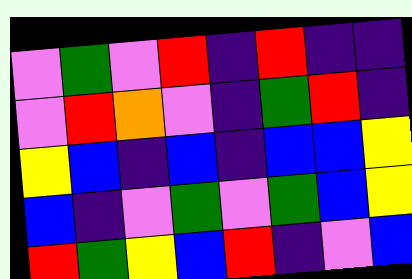[["violet", "green", "violet", "red", "indigo", "red", "indigo", "indigo"], ["violet", "red", "orange", "violet", "indigo", "green", "red", "indigo"], ["yellow", "blue", "indigo", "blue", "indigo", "blue", "blue", "yellow"], ["blue", "indigo", "violet", "green", "violet", "green", "blue", "yellow"], ["red", "green", "yellow", "blue", "red", "indigo", "violet", "blue"]]